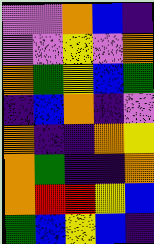[["violet", "violet", "orange", "blue", "indigo"], ["violet", "violet", "yellow", "violet", "orange"], ["orange", "green", "yellow", "blue", "green"], ["indigo", "blue", "orange", "indigo", "violet"], ["orange", "indigo", "indigo", "orange", "yellow"], ["orange", "green", "indigo", "indigo", "orange"], ["orange", "red", "red", "yellow", "blue"], ["green", "blue", "yellow", "blue", "indigo"]]